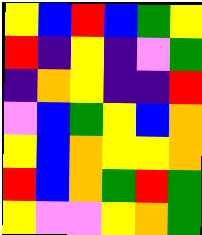[["yellow", "blue", "red", "blue", "green", "yellow"], ["red", "indigo", "yellow", "indigo", "violet", "green"], ["indigo", "orange", "yellow", "indigo", "indigo", "red"], ["violet", "blue", "green", "yellow", "blue", "orange"], ["yellow", "blue", "orange", "yellow", "yellow", "orange"], ["red", "blue", "orange", "green", "red", "green"], ["yellow", "violet", "violet", "yellow", "orange", "green"]]